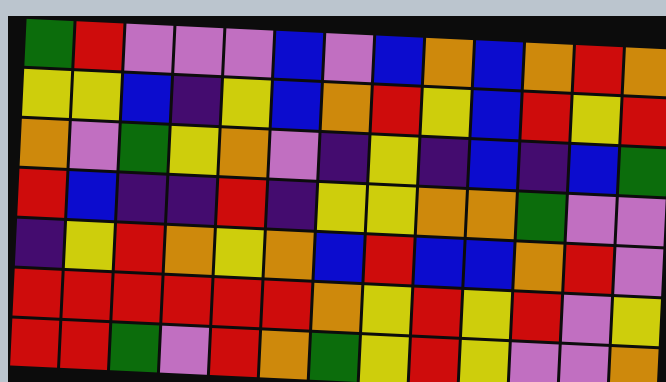[["green", "red", "violet", "violet", "violet", "blue", "violet", "blue", "orange", "blue", "orange", "red", "orange"], ["yellow", "yellow", "blue", "indigo", "yellow", "blue", "orange", "red", "yellow", "blue", "red", "yellow", "red"], ["orange", "violet", "green", "yellow", "orange", "violet", "indigo", "yellow", "indigo", "blue", "indigo", "blue", "green"], ["red", "blue", "indigo", "indigo", "red", "indigo", "yellow", "yellow", "orange", "orange", "green", "violet", "violet"], ["indigo", "yellow", "red", "orange", "yellow", "orange", "blue", "red", "blue", "blue", "orange", "red", "violet"], ["red", "red", "red", "red", "red", "red", "orange", "yellow", "red", "yellow", "red", "violet", "yellow"], ["red", "red", "green", "violet", "red", "orange", "green", "yellow", "red", "yellow", "violet", "violet", "orange"]]